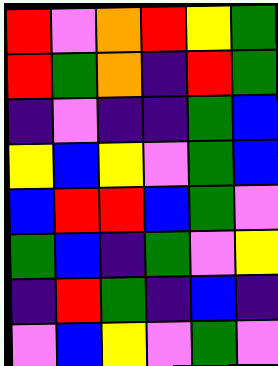[["red", "violet", "orange", "red", "yellow", "green"], ["red", "green", "orange", "indigo", "red", "green"], ["indigo", "violet", "indigo", "indigo", "green", "blue"], ["yellow", "blue", "yellow", "violet", "green", "blue"], ["blue", "red", "red", "blue", "green", "violet"], ["green", "blue", "indigo", "green", "violet", "yellow"], ["indigo", "red", "green", "indigo", "blue", "indigo"], ["violet", "blue", "yellow", "violet", "green", "violet"]]